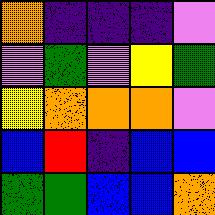[["orange", "indigo", "indigo", "indigo", "violet"], ["violet", "green", "violet", "yellow", "green"], ["yellow", "orange", "orange", "orange", "violet"], ["blue", "red", "indigo", "blue", "blue"], ["green", "green", "blue", "blue", "orange"]]